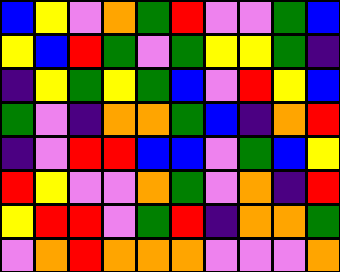[["blue", "yellow", "violet", "orange", "green", "red", "violet", "violet", "green", "blue"], ["yellow", "blue", "red", "green", "violet", "green", "yellow", "yellow", "green", "indigo"], ["indigo", "yellow", "green", "yellow", "green", "blue", "violet", "red", "yellow", "blue"], ["green", "violet", "indigo", "orange", "orange", "green", "blue", "indigo", "orange", "red"], ["indigo", "violet", "red", "red", "blue", "blue", "violet", "green", "blue", "yellow"], ["red", "yellow", "violet", "violet", "orange", "green", "violet", "orange", "indigo", "red"], ["yellow", "red", "red", "violet", "green", "red", "indigo", "orange", "orange", "green"], ["violet", "orange", "red", "orange", "orange", "orange", "violet", "violet", "violet", "orange"]]